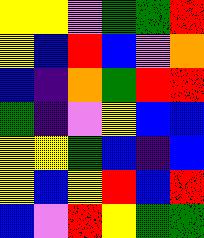[["yellow", "yellow", "violet", "green", "green", "red"], ["yellow", "blue", "red", "blue", "violet", "orange"], ["blue", "indigo", "orange", "green", "red", "red"], ["green", "indigo", "violet", "yellow", "blue", "blue"], ["yellow", "yellow", "green", "blue", "indigo", "blue"], ["yellow", "blue", "yellow", "red", "blue", "red"], ["blue", "violet", "red", "yellow", "green", "green"]]